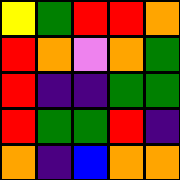[["yellow", "green", "red", "red", "orange"], ["red", "orange", "violet", "orange", "green"], ["red", "indigo", "indigo", "green", "green"], ["red", "green", "green", "red", "indigo"], ["orange", "indigo", "blue", "orange", "orange"]]